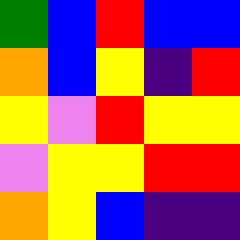[["green", "blue", "red", "blue", "blue"], ["orange", "blue", "yellow", "indigo", "red"], ["yellow", "violet", "red", "yellow", "yellow"], ["violet", "yellow", "yellow", "red", "red"], ["orange", "yellow", "blue", "indigo", "indigo"]]